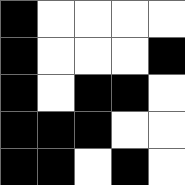[["black", "white", "white", "white", "white"], ["black", "white", "white", "white", "black"], ["black", "white", "black", "black", "white"], ["black", "black", "black", "white", "white"], ["black", "black", "white", "black", "white"]]